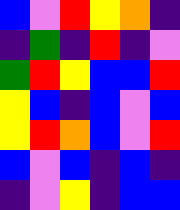[["blue", "violet", "red", "yellow", "orange", "indigo"], ["indigo", "green", "indigo", "red", "indigo", "violet"], ["green", "red", "yellow", "blue", "blue", "red"], ["yellow", "blue", "indigo", "blue", "violet", "blue"], ["yellow", "red", "orange", "blue", "violet", "red"], ["blue", "violet", "blue", "indigo", "blue", "indigo"], ["indigo", "violet", "yellow", "indigo", "blue", "blue"]]